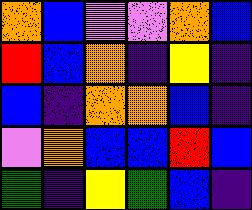[["orange", "blue", "violet", "violet", "orange", "blue"], ["red", "blue", "orange", "indigo", "yellow", "indigo"], ["blue", "indigo", "orange", "orange", "blue", "indigo"], ["violet", "orange", "blue", "blue", "red", "blue"], ["green", "indigo", "yellow", "green", "blue", "indigo"]]